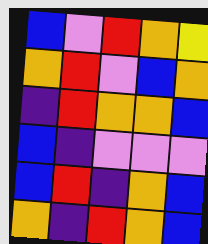[["blue", "violet", "red", "orange", "yellow"], ["orange", "red", "violet", "blue", "orange"], ["indigo", "red", "orange", "orange", "blue"], ["blue", "indigo", "violet", "violet", "violet"], ["blue", "red", "indigo", "orange", "blue"], ["orange", "indigo", "red", "orange", "blue"]]